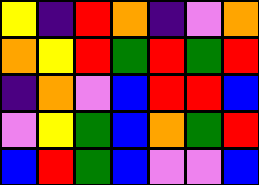[["yellow", "indigo", "red", "orange", "indigo", "violet", "orange"], ["orange", "yellow", "red", "green", "red", "green", "red"], ["indigo", "orange", "violet", "blue", "red", "red", "blue"], ["violet", "yellow", "green", "blue", "orange", "green", "red"], ["blue", "red", "green", "blue", "violet", "violet", "blue"]]